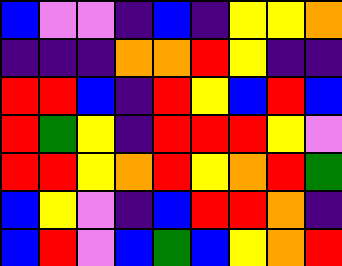[["blue", "violet", "violet", "indigo", "blue", "indigo", "yellow", "yellow", "orange"], ["indigo", "indigo", "indigo", "orange", "orange", "red", "yellow", "indigo", "indigo"], ["red", "red", "blue", "indigo", "red", "yellow", "blue", "red", "blue"], ["red", "green", "yellow", "indigo", "red", "red", "red", "yellow", "violet"], ["red", "red", "yellow", "orange", "red", "yellow", "orange", "red", "green"], ["blue", "yellow", "violet", "indigo", "blue", "red", "red", "orange", "indigo"], ["blue", "red", "violet", "blue", "green", "blue", "yellow", "orange", "red"]]